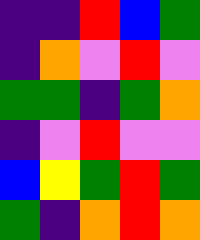[["indigo", "indigo", "red", "blue", "green"], ["indigo", "orange", "violet", "red", "violet"], ["green", "green", "indigo", "green", "orange"], ["indigo", "violet", "red", "violet", "violet"], ["blue", "yellow", "green", "red", "green"], ["green", "indigo", "orange", "red", "orange"]]